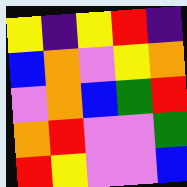[["yellow", "indigo", "yellow", "red", "indigo"], ["blue", "orange", "violet", "yellow", "orange"], ["violet", "orange", "blue", "green", "red"], ["orange", "red", "violet", "violet", "green"], ["red", "yellow", "violet", "violet", "blue"]]